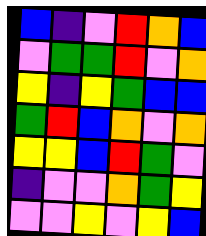[["blue", "indigo", "violet", "red", "orange", "blue"], ["violet", "green", "green", "red", "violet", "orange"], ["yellow", "indigo", "yellow", "green", "blue", "blue"], ["green", "red", "blue", "orange", "violet", "orange"], ["yellow", "yellow", "blue", "red", "green", "violet"], ["indigo", "violet", "violet", "orange", "green", "yellow"], ["violet", "violet", "yellow", "violet", "yellow", "blue"]]